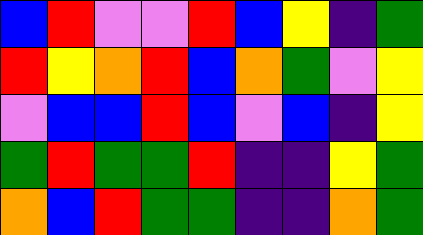[["blue", "red", "violet", "violet", "red", "blue", "yellow", "indigo", "green"], ["red", "yellow", "orange", "red", "blue", "orange", "green", "violet", "yellow"], ["violet", "blue", "blue", "red", "blue", "violet", "blue", "indigo", "yellow"], ["green", "red", "green", "green", "red", "indigo", "indigo", "yellow", "green"], ["orange", "blue", "red", "green", "green", "indigo", "indigo", "orange", "green"]]